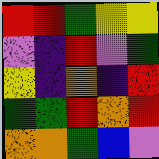[["red", "red", "green", "yellow", "yellow"], ["violet", "indigo", "red", "violet", "green"], ["yellow", "indigo", "orange", "indigo", "red"], ["green", "green", "red", "orange", "red"], ["orange", "orange", "green", "blue", "violet"]]